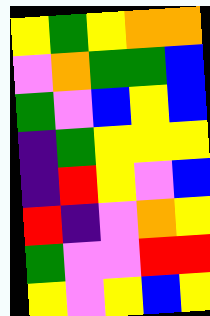[["yellow", "green", "yellow", "orange", "orange"], ["violet", "orange", "green", "green", "blue"], ["green", "violet", "blue", "yellow", "blue"], ["indigo", "green", "yellow", "yellow", "yellow"], ["indigo", "red", "yellow", "violet", "blue"], ["red", "indigo", "violet", "orange", "yellow"], ["green", "violet", "violet", "red", "red"], ["yellow", "violet", "yellow", "blue", "yellow"]]